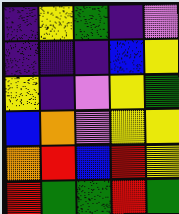[["indigo", "yellow", "green", "indigo", "violet"], ["indigo", "indigo", "indigo", "blue", "yellow"], ["yellow", "indigo", "violet", "yellow", "green"], ["blue", "orange", "violet", "yellow", "yellow"], ["orange", "red", "blue", "red", "yellow"], ["red", "green", "green", "red", "green"]]